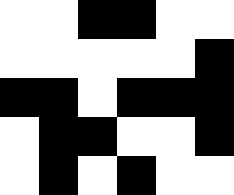[["white", "white", "black", "black", "white", "white"], ["white", "white", "white", "white", "white", "black"], ["black", "black", "white", "black", "black", "black"], ["white", "black", "black", "white", "white", "black"], ["white", "black", "white", "black", "white", "white"]]